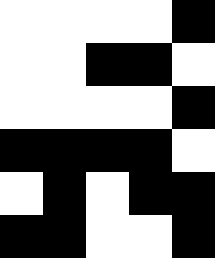[["white", "white", "white", "white", "black"], ["white", "white", "black", "black", "white"], ["white", "white", "white", "white", "black"], ["black", "black", "black", "black", "white"], ["white", "black", "white", "black", "black"], ["black", "black", "white", "white", "black"]]